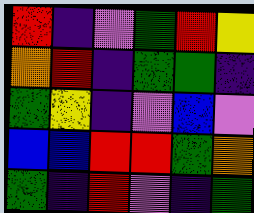[["red", "indigo", "violet", "green", "red", "yellow"], ["orange", "red", "indigo", "green", "green", "indigo"], ["green", "yellow", "indigo", "violet", "blue", "violet"], ["blue", "blue", "red", "red", "green", "orange"], ["green", "indigo", "red", "violet", "indigo", "green"]]